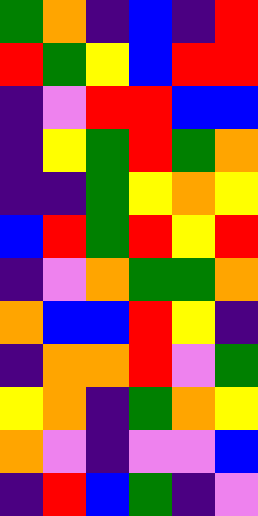[["green", "orange", "indigo", "blue", "indigo", "red"], ["red", "green", "yellow", "blue", "red", "red"], ["indigo", "violet", "red", "red", "blue", "blue"], ["indigo", "yellow", "green", "red", "green", "orange"], ["indigo", "indigo", "green", "yellow", "orange", "yellow"], ["blue", "red", "green", "red", "yellow", "red"], ["indigo", "violet", "orange", "green", "green", "orange"], ["orange", "blue", "blue", "red", "yellow", "indigo"], ["indigo", "orange", "orange", "red", "violet", "green"], ["yellow", "orange", "indigo", "green", "orange", "yellow"], ["orange", "violet", "indigo", "violet", "violet", "blue"], ["indigo", "red", "blue", "green", "indigo", "violet"]]